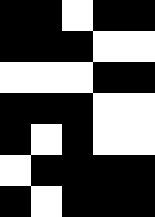[["black", "black", "white", "black", "black"], ["black", "black", "black", "white", "white"], ["white", "white", "white", "black", "black"], ["black", "black", "black", "white", "white"], ["black", "white", "black", "white", "white"], ["white", "black", "black", "black", "black"], ["black", "white", "black", "black", "black"]]